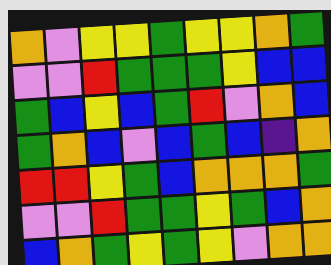[["orange", "violet", "yellow", "yellow", "green", "yellow", "yellow", "orange", "green"], ["violet", "violet", "red", "green", "green", "green", "yellow", "blue", "blue"], ["green", "blue", "yellow", "blue", "green", "red", "violet", "orange", "blue"], ["green", "orange", "blue", "violet", "blue", "green", "blue", "indigo", "orange"], ["red", "red", "yellow", "green", "blue", "orange", "orange", "orange", "green"], ["violet", "violet", "red", "green", "green", "yellow", "green", "blue", "orange"], ["blue", "orange", "green", "yellow", "green", "yellow", "violet", "orange", "orange"]]